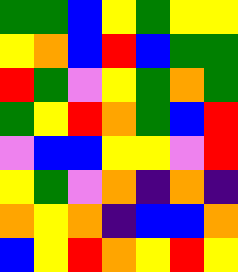[["green", "green", "blue", "yellow", "green", "yellow", "yellow"], ["yellow", "orange", "blue", "red", "blue", "green", "green"], ["red", "green", "violet", "yellow", "green", "orange", "green"], ["green", "yellow", "red", "orange", "green", "blue", "red"], ["violet", "blue", "blue", "yellow", "yellow", "violet", "red"], ["yellow", "green", "violet", "orange", "indigo", "orange", "indigo"], ["orange", "yellow", "orange", "indigo", "blue", "blue", "orange"], ["blue", "yellow", "red", "orange", "yellow", "red", "yellow"]]